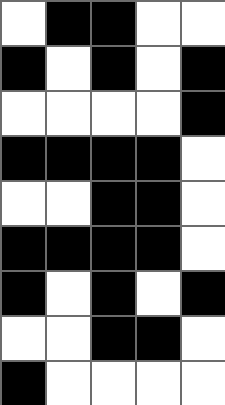[["white", "black", "black", "white", "white"], ["black", "white", "black", "white", "black"], ["white", "white", "white", "white", "black"], ["black", "black", "black", "black", "white"], ["white", "white", "black", "black", "white"], ["black", "black", "black", "black", "white"], ["black", "white", "black", "white", "black"], ["white", "white", "black", "black", "white"], ["black", "white", "white", "white", "white"]]